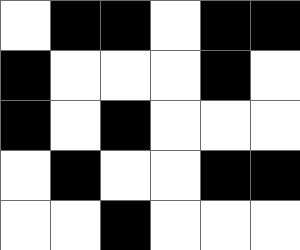[["white", "black", "black", "white", "black", "black"], ["black", "white", "white", "white", "black", "white"], ["black", "white", "black", "white", "white", "white"], ["white", "black", "white", "white", "black", "black"], ["white", "white", "black", "white", "white", "white"]]